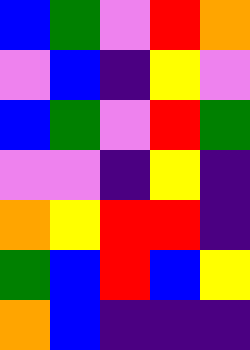[["blue", "green", "violet", "red", "orange"], ["violet", "blue", "indigo", "yellow", "violet"], ["blue", "green", "violet", "red", "green"], ["violet", "violet", "indigo", "yellow", "indigo"], ["orange", "yellow", "red", "red", "indigo"], ["green", "blue", "red", "blue", "yellow"], ["orange", "blue", "indigo", "indigo", "indigo"]]